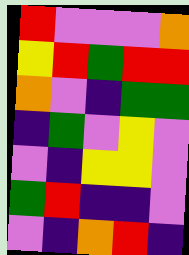[["red", "violet", "violet", "violet", "orange"], ["yellow", "red", "green", "red", "red"], ["orange", "violet", "indigo", "green", "green"], ["indigo", "green", "violet", "yellow", "violet"], ["violet", "indigo", "yellow", "yellow", "violet"], ["green", "red", "indigo", "indigo", "violet"], ["violet", "indigo", "orange", "red", "indigo"]]